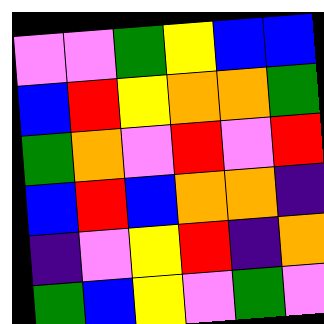[["violet", "violet", "green", "yellow", "blue", "blue"], ["blue", "red", "yellow", "orange", "orange", "green"], ["green", "orange", "violet", "red", "violet", "red"], ["blue", "red", "blue", "orange", "orange", "indigo"], ["indigo", "violet", "yellow", "red", "indigo", "orange"], ["green", "blue", "yellow", "violet", "green", "violet"]]